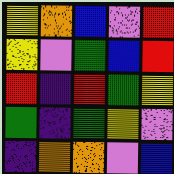[["yellow", "orange", "blue", "violet", "red"], ["yellow", "violet", "green", "blue", "red"], ["red", "indigo", "red", "green", "yellow"], ["green", "indigo", "green", "yellow", "violet"], ["indigo", "orange", "orange", "violet", "blue"]]